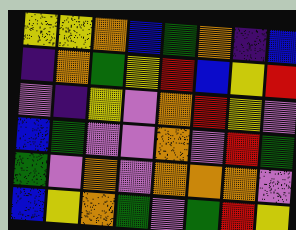[["yellow", "yellow", "orange", "blue", "green", "orange", "indigo", "blue"], ["indigo", "orange", "green", "yellow", "red", "blue", "yellow", "red"], ["violet", "indigo", "yellow", "violet", "orange", "red", "yellow", "violet"], ["blue", "green", "violet", "violet", "orange", "violet", "red", "green"], ["green", "violet", "orange", "violet", "orange", "orange", "orange", "violet"], ["blue", "yellow", "orange", "green", "violet", "green", "red", "yellow"]]